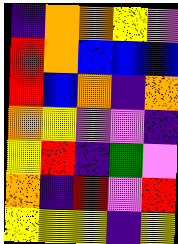[["indigo", "orange", "orange", "yellow", "violet"], ["red", "orange", "blue", "blue", "blue"], ["red", "blue", "orange", "indigo", "orange"], ["orange", "yellow", "violet", "violet", "indigo"], ["yellow", "red", "indigo", "green", "violet"], ["orange", "indigo", "red", "violet", "red"], ["yellow", "yellow", "yellow", "indigo", "yellow"]]